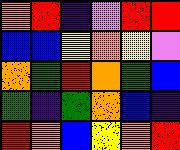[["orange", "red", "indigo", "violet", "red", "red"], ["blue", "blue", "yellow", "orange", "yellow", "violet"], ["orange", "green", "red", "orange", "green", "blue"], ["green", "indigo", "green", "orange", "blue", "indigo"], ["red", "orange", "blue", "yellow", "orange", "red"]]